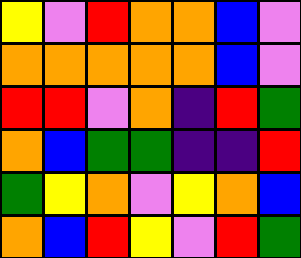[["yellow", "violet", "red", "orange", "orange", "blue", "violet"], ["orange", "orange", "orange", "orange", "orange", "blue", "violet"], ["red", "red", "violet", "orange", "indigo", "red", "green"], ["orange", "blue", "green", "green", "indigo", "indigo", "red"], ["green", "yellow", "orange", "violet", "yellow", "orange", "blue"], ["orange", "blue", "red", "yellow", "violet", "red", "green"]]